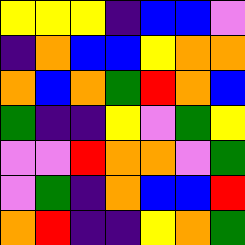[["yellow", "yellow", "yellow", "indigo", "blue", "blue", "violet"], ["indigo", "orange", "blue", "blue", "yellow", "orange", "orange"], ["orange", "blue", "orange", "green", "red", "orange", "blue"], ["green", "indigo", "indigo", "yellow", "violet", "green", "yellow"], ["violet", "violet", "red", "orange", "orange", "violet", "green"], ["violet", "green", "indigo", "orange", "blue", "blue", "red"], ["orange", "red", "indigo", "indigo", "yellow", "orange", "green"]]